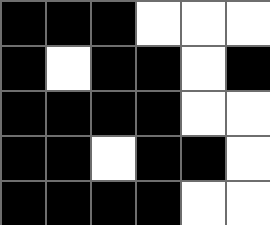[["black", "black", "black", "white", "white", "white"], ["black", "white", "black", "black", "white", "black"], ["black", "black", "black", "black", "white", "white"], ["black", "black", "white", "black", "black", "white"], ["black", "black", "black", "black", "white", "white"]]